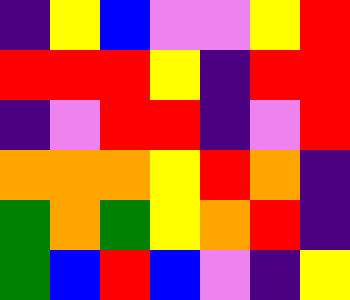[["indigo", "yellow", "blue", "violet", "violet", "yellow", "red"], ["red", "red", "red", "yellow", "indigo", "red", "red"], ["indigo", "violet", "red", "red", "indigo", "violet", "red"], ["orange", "orange", "orange", "yellow", "red", "orange", "indigo"], ["green", "orange", "green", "yellow", "orange", "red", "indigo"], ["green", "blue", "red", "blue", "violet", "indigo", "yellow"]]